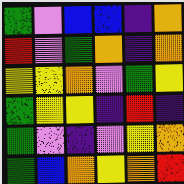[["green", "violet", "blue", "blue", "indigo", "orange"], ["red", "violet", "green", "orange", "indigo", "orange"], ["yellow", "yellow", "orange", "violet", "green", "yellow"], ["green", "yellow", "yellow", "indigo", "red", "indigo"], ["green", "violet", "indigo", "violet", "yellow", "orange"], ["green", "blue", "orange", "yellow", "orange", "red"]]